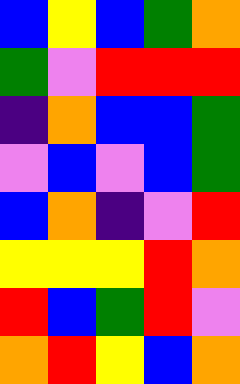[["blue", "yellow", "blue", "green", "orange"], ["green", "violet", "red", "red", "red"], ["indigo", "orange", "blue", "blue", "green"], ["violet", "blue", "violet", "blue", "green"], ["blue", "orange", "indigo", "violet", "red"], ["yellow", "yellow", "yellow", "red", "orange"], ["red", "blue", "green", "red", "violet"], ["orange", "red", "yellow", "blue", "orange"]]